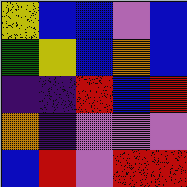[["yellow", "blue", "blue", "violet", "blue"], ["green", "yellow", "blue", "orange", "blue"], ["indigo", "indigo", "red", "blue", "red"], ["orange", "indigo", "violet", "violet", "violet"], ["blue", "red", "violet", "red", "red"]]